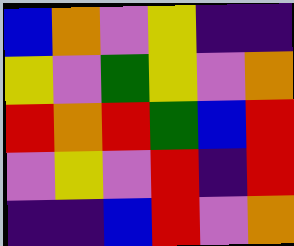[["blue", "orange", "violet", "yellow", "indigo", "indigo"], ["yellow", "violet", "green", "yellow", "violet", "orange"], ["red", "orange", "red", "green", "blue", "red"], ["violet", "yellow", "violet", "red", "indigo", "red"], ["indigo", "indigo", "blue", "red", "violet", "orange"]]